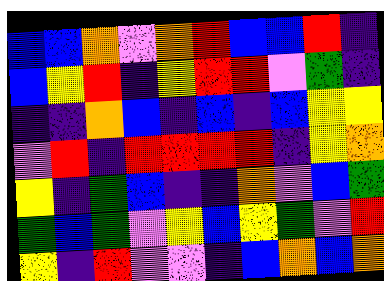[["blue", "blue", "orange", "violet", "orange", "red", "blue", "blue", "red", "indigo"], ["blue", "yellow", "red", "indigo", "yellow", "red", "red", "violet", "green", "indigo"], ["indigo", "indigo", "orange", "blue", "indigo", "blue", "indigo", "blue", "yellow", "yellow"], ["violet", "red", "indigo", "red", "red", "red", "red", "indigo", "yellow", "orange"], ["yellow", "indigo", "green", "blue", "indigo", "indigo", "orange", "violet", "blue", "green"], ["green", "blue", "green", "violet", "yellow", "blue", "yellow", "green", "violet", "red"], ["yellow", "indigo", "red", "violet", "violet", "indigo", "blue", "orange", "blue", "orange"]]